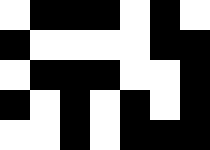[["white", "black", "black", "black", "white", "black", "white"], ["black", "white", "white", "white", "white", "black", "black"], ["white", "black", "black", "black", "white", "white", "black"], ["black", "white", "black", "white", "black", "white", "black"], ["white", "white", "black", "white", "black", "black", "black"]]